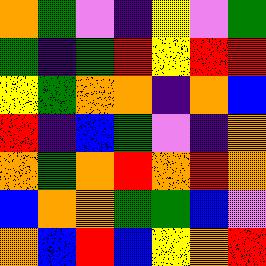[["orange", "green", "violet", "indigo", "yellow", "violet", "green"], ["green", "indigo", "green", "red", "yellow", "red", "red"], ["yellow", "green", "orange", "orange", "indigo", "orange", "blue"], ["red", "indigo", "blue", "green", "violet", "indigo", "orange"], ["orange", "green", "orange", "red", "orange", "red", "orange"], ["blue", "orange", "orange", "green", "green", "blue", "violet"], ["orange", "blue", "red", "blue", "yellow", "orange", "red"]]